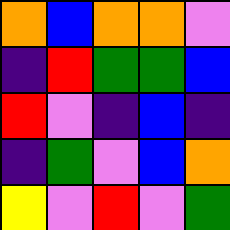[["orange", "blue", "orange", "orange", "violet"], ["indigo", "red", "green", "green", "blue"], ["red", "violet", "indigo", "blue", "indigo"], ["indigo", "green", "violet", "blue", "orange"], ["yellow", "violet", "red", "violet", "green"]]